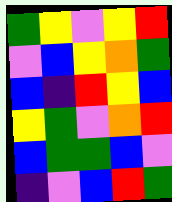[["green", "yellow", "violet", "yellow", "red"], ["violet", "blue", "yellow", "orange", "green"], ["blue", "indigo", "red", "yellow", "blue"], ["yellow", "green", "violet", "orange", "red"], ["blue", "green", "green", "blue", "violet"], ["indigo", "violet", "blue", "red", "green"]]